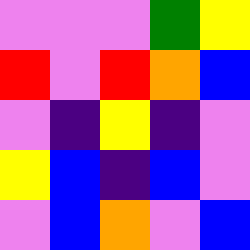[["violet", "violet", "violet", "green", "yellow"], ["red", "violet", "red", "orange", "blue"], ["violet", "indigo", "yellow", "indigo", "violet"], ["yellow", "blue", "indigo", "blue", "violet"], ["violet", "blue", "orange", "violet", "blue"]]